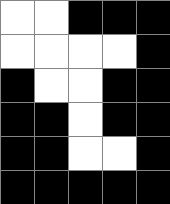[["white", "white", "black", "black", "black"], ["white", "white", "white", "white", "black"], ["black", "white", "white", "black", "black"], ["black", "black", "white", "black", "black"], ["black", "black", "white", "white", "black"], ["black", "black", "black", "black", "black"]]